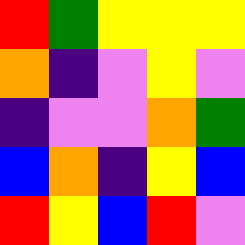[["red", "green", "yellow", "yellow", "yellow"], ["orange", "indigo", "violet", "yellow", "violet"], ["indigo", "violet", "violet", "orange", "green"], ["blue", "orange", "indigo", "yellow", "blue"], ["red", "yellow", "blue", "red", "violet"]]